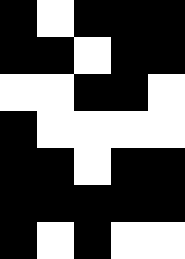[["black", "white", "black", "black", "black"], ["black", "black", "white", "black", "black"], ["white", "white", "black", "black", "white"], ["black", "white", "white", "white", "white"], ["black", "black", "white", "black", "black"], ["black", "black", "black", "black", "black"], ["black", "white", "black", "white", "white"]]